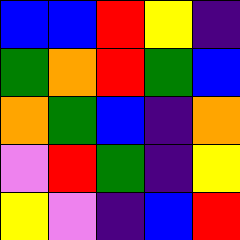[["blue", "blue", "red", "yellow", "indigo"], ["green", "orange", "red", "green", "blue"], ["orange", "green", "blue", "indigo", "orange"], ["violet", "red", "green", "indigo", "yellow"], ["yellow", "violet", "indigo", "blue", "red"]]